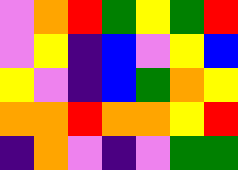[["violet", "orange", "red", "green", "yellow", "green", "red"], ["violet", "yellow", "indigo", "blue", "violet", "yellow", "blue"], ["yellow", "violet", "indigo", "blue", "green", "orange", "yellow"], ["orange", "orange", "red", "orange", "orange", "yellow", "red"], ["indigo", "orange", "violet", "indigo", "violet", "green", "green"]]